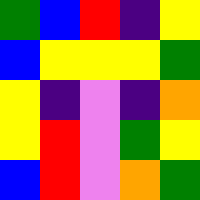[["green", "blue", "red", "indigo", "yellow"], ["blue", "yellow", "yellow", "yellow", "green"], ["yellow", "indigo", "violet", "indigo", "orange"], ["yellow", "red", "violet", "green", "yellow"], ["blue", "red", "violet", "orange", "green"]]